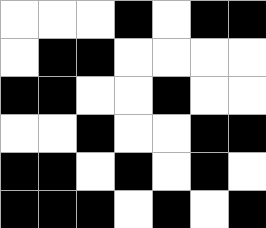[["white", "white", "white", "black", "white", "black", "black"], ["white", "black", "black", "white", "white", "white", "white"], ["black", "black", "white", "white", "black", "white", "white"], ["white", "white", "black", "white", "white", "black", "black"], ["black", "black", "white", "black", "white", "black", "white"], ["black", "black", "black", "white", "black", "white", "black"]]